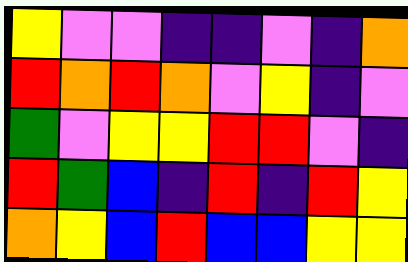[["yellow", "violet", "violet", "indigo", "indigo", "violet", "indigo", "orange"], ["red", "orange", "red", "orange", "violet", "yellow", "indigo", "violet"], ["green", "violet", "yellow", "yellow", "red", "red", "violet", "indigo"], ["red", "green", "blue", "indigo", "red", "indigo", "red", "yellow"], ["orange", "yellow", "blue", "red", "blue", "blue", "yellow", "yellow"]]